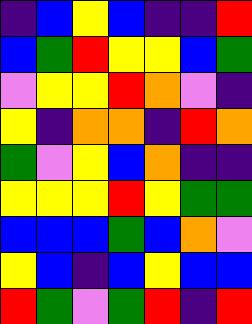[["indigo", "blue", "yellow", "blue", "indigo", "indigo", "red"], ["blue", "green", "red", "yellow", "yellow", "blue", "green"], ["violet", "yellow", "yellow", "red", "orange", "violet", "indigo"], ["yellow", "indigo", "orange", "orange", "indigo", "red", "orange"], ["green", "violet", "yellow", "blue", "orange", "indigo", "indigo"], ["yellow", "yellow", "yellow", "red", "yellow", "green", "green"], ["blue", "blue", "blue", "green", "blue", "orange", "violet"], ["yellow", "blue", "indigo", "blue", "yellow", "blue", "blue"], ["red", "green", "violet", "green", "red", "indigo", "red"]]